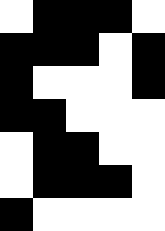[["white", "black", "black", "black", "white"], ["black", "black", "black", "white", "black"], ["black", "white", "white", "white", "black"], ["black", "black", "white", "white", "white"], ["white", "black", "black", "white", "white"], ["white", "black", "black", "black", "white"], ["black", "white", "white", "white", "white"]]